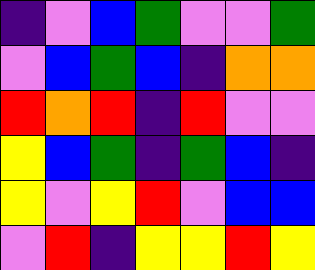[["indigo", "violet", "blue", "green", "violet", "violet", "green"], ["violet", "blue", "green", "blue", "indigo", "orange", "orange"], ["red", "orange", "red", "indigo", "red", "violet", "violet"], ["yellow", "blue", "green", "indigo", "green", "blue", "indigo"], ["yellow", "violet", "yellow", "red", "violet", "blue", "blue"], ["violet", "red", "indigo", "yellow", "yellow", "red", "yellow"]]